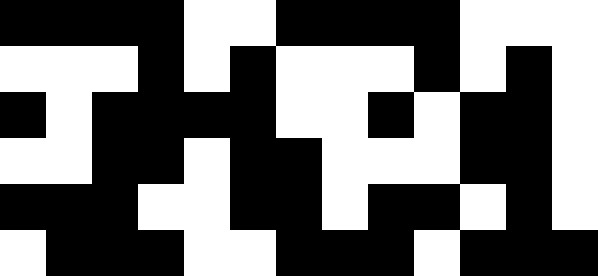[["black", "black", "black", "black", "white", "white", "black", "black", "black", "black", "white", "white", "white"], ["white", "white", "white", "black", "white", "black", "white", "white", "white", "black", "white", "black", "white"], ["black", "white", "black", "black", "black", "black", "white", "white", "black", "white", "black", "black", "white"], ["white", "white", "black", "black", "white", "black", "black", "white", "white", "white", "black", "black", "white"], ["black", "black", "black", "white", "white", "black", "black", "white", "black", "black", "white", "black", "white"], ["white", "black", "black", "black", "white", "white", "black", "black", "black", "white", "black", "black", "black"]]